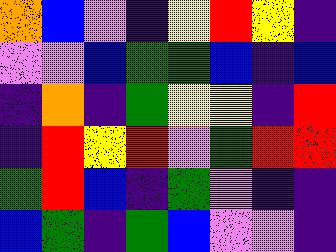[["orange", "blue", "violet", "indigo", "yellow", "red", "yellow", "indigo"], ["violet", "violet", "blue", "green", "green", "blue", "indigo", "blue"], ["indigo", "orange", "indigo", "green", "yellow", "yellow", "indigo", "red"], ["indigo", "red", "yellow", "red", "violet", "green", "red", "red"], ["green", "red", "blue", "indigo", "green", "violet", "indigo", "indigo"], ["blue", "green", "indigo", "green", "blue", "violet", "violet", "indigo"]]